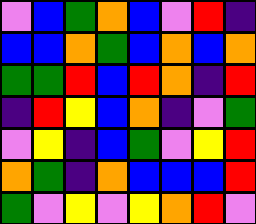[["violet", "blue", "green", "orange", "blue", "violet", "red", "indigo"], ["blue", "blue", "orange", "green", "blue", "orange", "blue", "orange"], ["green", "green", "red", "blue", "red", "orange", "indigo", "red"], ["indigo", "red", "yellow", "blue", "orange", "indigo", "violet", "green"], ["violet", "yellow", "indigo", "blue", "green", "violet", "yellow", "red"], ["orange", "green", "indigo", "orange", "blue", "blue", "blue", "red"], ["green", "violet", "yellow", "violet", "yellow", "orange", "red", "violet"]]